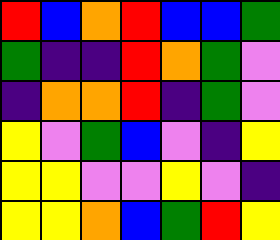[["red", "blue", "orange", "red", "blue", "blue", "green"], ["green", "indigo", "indigo", "red", "orange", "green", "violet"], ["indigo", "orange", "orange", "red", "indigo", "green", "violet"], ["yellow", "violet", "green", "blue", "violet", "indigo", "yellow"], ["yellow", "yellow", "violet", "violet", "yellow", "violet", "indigo"], ["yellow", "yellow", "orange", "blue", "green", "red", "yellow"]]